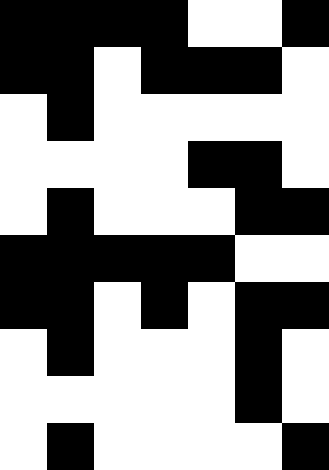[["black", "black", "black", "black", "white", "white", "black"], ["black", "black", "white", "black", "black", "black", "white"], ["white", "black", "white", "white", "white", "white", "white"], ["white", "white", "white", "white", "black", "black", "white"], ["white", "black", "white", "white", "white", "black", "black"], ["black", "black", "black", "black", "black", "white", "white"], ["black", "black", "white", "black", "white", "black", "black"], ["white", "black", "white", "white", "white", "black", "white"], ["white", "white", "white", "white", "white", "black", "white"], ["white", "black", "white", "white", "white", "white", "black"]]